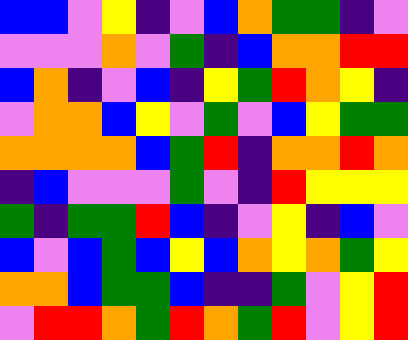[["blue", "blue", "violet", "yellow", "indigo", "violet", "blue", "orange", "green", "green", "indigo", "violet"], ["violet", "violet", "violet", "orange", "violet", "green", "indigo", "blue", "orange", "orange", "red", "red"], ["blue", "orange", "indigo", "violet", "blue", "indigo", "yellow", "green", "red", "orange", "yellow", "indigo"], ["violet", "orange", "orange", "blue", "yellow", "violet", "green", "violet", "blue", "yellow", "green", "green"], ["orange", "orange", "orange", "orange", "blue", "green", "red", "indigo", "orange", "orange", "red", "orange"], ["indigo", "blue", "violet", "violet", "violet", "green", "violet", "indigo", "red", "yellow", "yellow", "yellow"], ["green", "indigo", "green", "green", "red", "blue", "indigo", "violet", "yellow", "indigo", "blue", "violet"], ["blue", "violet", "blue", "green", "blue", "yellow", "blue", "orange", "yellow", "orange", "green", "yellow"], ["orange", "orange", "blue", "green", "green", "blue", "indigo", "indigo", "green", "violet", "yellow", "red"], ["violet", "red", "red", "orange", "green", "red", "orange", "green", "red", "violet", "yellow", "red"]]